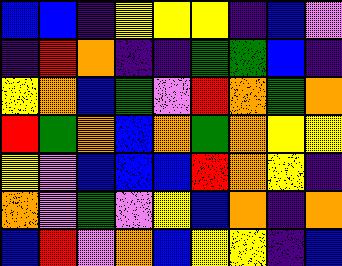[["blue", "blue", "indigo", "yellow", "yellow", "yellow", "indigo", "blue", "violet"], ["indigo", "red", "orange", "indigo", "indigo", "green", "green", "blue", "indigo"], ["yellow", "orange", "blue", "green", "violet", "red", "orange", "green", "orange"], ["red", "green", "orange", "blue", "orange", "green", "orange", "yellow", "yellow"], ["yellow", "violet", "blue", "blue", "blue", "red", "orange", "yellow", "indigo"], ["orange", "violet", "green", "violet", "yellow", "blue", "orange", "indigo", "orange"], ["blue", "red", "violet", "orange", "blue", "yellow", "yellow", "indigo", "blue"]]